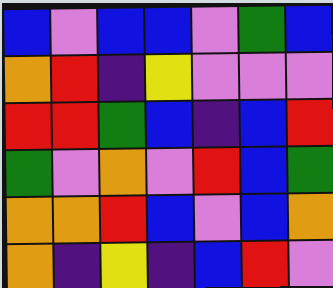[["blue", "violet", "blue", "blue", "violet", "green", "blue"], ["orange", "red", "indigo", "yellow", "violet", "violet", "violet"], ["red", "red", "green", "blue", "indigo", "blue", "red"], ["green", "violet", "orange", "violet", "red", "blue", "green"], ["orange", "orange", "red", "blue", "violet", "blue", "orange"], ["orange", "indigo", "yellow", "indigo", "blue", "red", "violet"]]